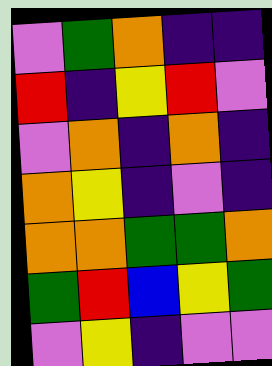[["violet", "green", "orange", "indigo", "indigo"], ["red", "indigo", "yellow", "red", "violet"], ["violet", "orange", "indigo", "orange", "indigo"], ["orange", "yellow", "indigo", "violet", "indigo"], ["orange", "orange", "green", "green", "orange"], ["green", "red", "blue", "yellow", "green"], ["violet", "yellow", "indigo", "violet", "violet"]]